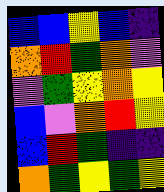[["blue", "blue", "yellow", "blue", "indigo"], ["orange", "red", "green", "orange", "violet"], ["violet", "green", "yellow", "orange", "yellow"], ["blue", "violet", "orange", "red", "yellow"], ["blue", "red", "green", "indigo", "indigo"], ["orange", "green", "yellow", "green", "yellow"]]